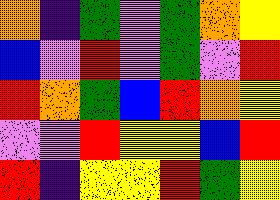[["orange", "indigo", "green", "violet", "green", "orange", "yellow"], ["blue", "violet", "red", "violet", "green", "violet", "red"], ["red", "orange", "green", "blue", "red", "orange", "yellow"], ["violet", "violet", "red", "yellow", "yellow", "blue", "red"], ["red", "indigo", "yellow", "yellow", "red", "green", "yellow"]]